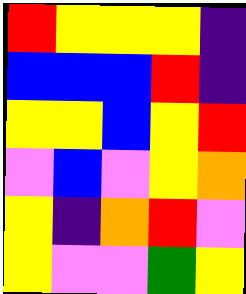[["red", "yellow", "yellow", "yellow", "indigo"], ["blue", "blue", "blue", "red", "indigo"], ["yellow", "yellow", "blue", "yellow", "red"], ["violet", "blue", "violet", "yellow", "orange"], ["yellow", "indigo", "orange", "red", "violet"], ["yellow", "violet", "violet", "green", "yellow"]]